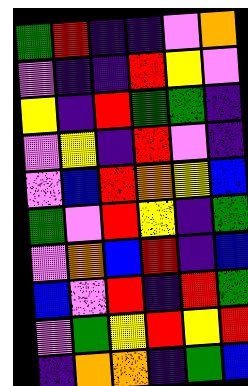[["green", "red", "indigo", "indigo", "violet", "orange"], ["violet", "indigo", "indigo", "red", "yellow", "violet"], ["yellow", "indigo", "red", "green", "green", "indigo"], ["violet", "yellow", "indigo", "red", "violet", "indigo"], ["violet", "blue", "red", "orange", "yellow", "blue"], ["green", "violet", "red", "yellow", "indigo", "green"], ["violet", "orange", "blue", "red", "indigo", "blue"], ["blue", "violet", "red", "indigo", "red", "green"], ["violet", "green", "yellow", "red", "yellow", "red"], ["indigo", "orange", "orange", "indigo", "green", "blue"]]